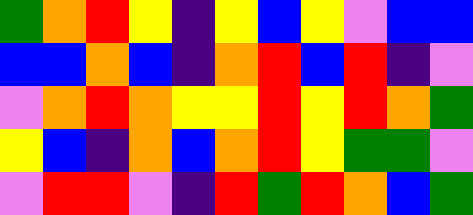[["green", "orange", "red", "yellow", "indigo", "yellow", "blue", "yellow", "violet", "blue", "blue"], ["blue", "blue", "orange", "blue", "indigo", "orange", "red", "blue", "red", "indigo", "violet"], ["violet", "orange", "red", "orange", "yellow", "yellow", "red", "yellow", "red", "orange", "green"], ["yellow", "blue", "indigo", "orange", "blue", "orange", "red", "yellow", "green", "green", "violet"], ["violet", "red", "red", "violet", "indigo", "red", "green", "red", "orange", "blue", "green"]]